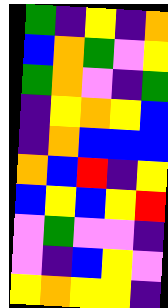[["green", "indigo", "yellow", "indigo", "orange"], ["blue", "orange", "green", "violet", "yellow"], ["green", "orange", "violet", "indigo", "green"], ["indigo", "yellow", "orange", "yellow", "blue"], ["indigo", "orange", "blue", "blue", "blue"], ["orange", "blue", "red", "indigo", "yellow"], ["blue", "yellow", "blue", "yellow", "red"], ["violet", "green", "violet", "violet", "indigo"], ["violet", "indigo", "blue", "yellow", "violet"], ["yellow", "orange", "yellow", "yellow", "indigo"]]